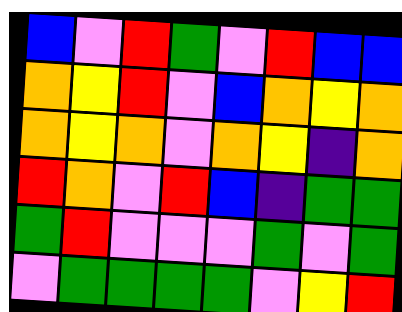[["blue", "violet", "red", "green", "violet", "red", "blue", "blue"], ["orange", "yellow", "red", "violet", "blue", "orange", "yellow", "orange"], ["orange", "yellow", "orange", "violet", "orange", "yellow", "indigo", "orange"], ["red", "orange", "violet", "red", "blue", "indigo", "green", "green"], ["green", "red", "violet", "violet", "violet", "green", "violet", "green"], ["violet", "green", "green", "green", "green", "violet", "yellow", "red"]]